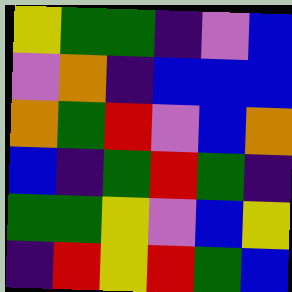[["yellow", "green", "green", "indigo", "violet", "blue"], ["violet", "orange", "indigo", "blue", "blue", "blue"], ["orange", "green", "red", "violet", "blue", "orange"], ["blue", "indigo", "green", "red", "green", "indigo"], ["green", "green", "yellow", "violet", "blue", "yellow"], ["indigo", "red", "yellow", "red", "green", "blue"]]